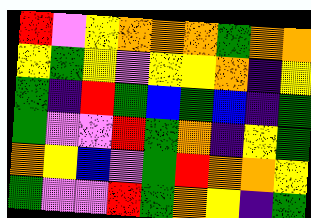[["red", "violet", "yellow", "orange", "orange", "orange", "green", "orange", "orange"], ["yellow", "green", "yellow", "violet", "yellow", "yellow", "orange", "indigo", "yellow"], ["green", "indigo", "red", "green", "blue", "green", "blue", "indigo", "green"], ["green", "violet", "violet", "red", "green", "orange", "indigo", "yellow", "green"], ["orange", "yellow", "blue", "violet", "green", "red", "orange", "orange", "yellow"], ["green", "violet", "violet", "red", "green", "orange", "yellow", "indigo", "green"]]